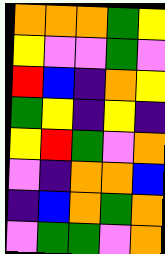[["orange", "orange", "orange", "green", "yellow"], ["yellow", "violet", "violet", "green", "violet"], ["red", "blue", "indigo", "orange", "yellow"], ["green", "yellow", "indigo", "yellow", "indigo"], ["yellow", "red", "green", "violet", "orange"], ["violet", "indigo", "orange", "orange", "blue"], ["indigo", "blue", "orange", "green", "orange"], ["violet", "green", "green", "violet", "orange"]]